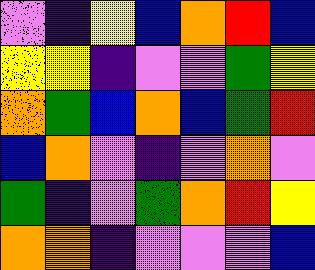[["violet", "indigo", "yellow", "blue", "orange", "red", "blue"], ["yellow", "yellow", "indigo", "violet", "violet", "green", "yellow"], ["orange", "green", "blue", "orange", "blue", "green", "red"], ["blue", "orange", "violet", "indigo", "violet", "orange", "violet"], ["green", "indigo", "violet", "green", "orange", "red", "yellow"], ["orange", "orange", "indigo", "violet", "violet", "violet", "blue"]]